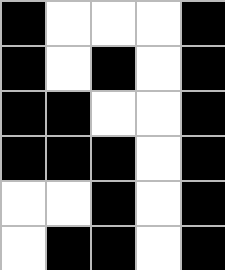[["black", "white", "white", "white", "black"], ["black", "white", "black", "white", "black"], ["black", "black", "white", "white", "black"], ["black", "black", "black", "white", "black"], ["white", "white", "black", "white", "black"], ["white", "black", "black", "white", "black"]]